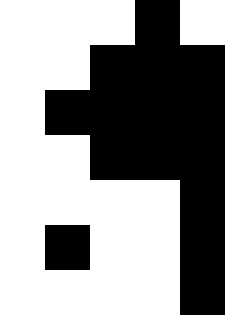[["white", "white", "white", "black", "white"], ["white", "white", "black", "black", "black"], ["white", "black", "black", "black", "black"], ["white", "white", "black", "black", "black"], ["white", "white", "white", "white", "black"], ["white", "black", "white", "white", "black"], ["white", "white", "white", "white", "black"]]